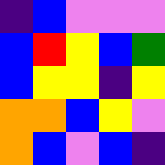[["indigo", "blue", "violet", "violet", "violet"], ["blue", "red", "yellow", "blue", "green"], ["blue", "yellow", "yellow", "indigo", "yellow"], ["orange", "orange", "blue", "yellow", "violet"], ["orange", "blue", "violet", "blue", "indigo"]]